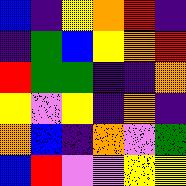[["blue", "indigo", "yellow", "orange", "red", "indigo"], ["indigo", "green", "blue", "yellow", "orange", "red"], ["red", "green", "green", "indigo", "indigo", "orange"], ["yellow", "violet", "yellow", "indigo", "orange", "indigo"], ["orange", "blue", "indigo", "orange", "violet", "green"], ["blue", "red", "violet", "violet", "yellow", "yellow"]]